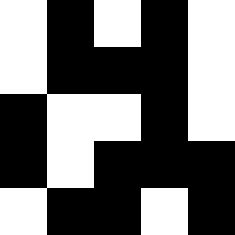[["white", "black", "white", "black", "white"], ["white", "black", "black", "black", "white"], ["black", "white", "white", "black", "white"], ["black", "white", "black", "black", "black"], ["white", "black", "black", "white", "black"]]